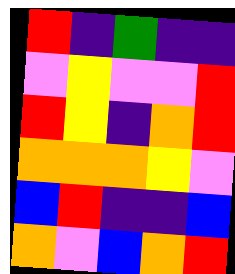[["red", "indigo", "green", "indigo", "indigo"], ["violet", "yellow", "violet", "violet", "red"], ["red", "yellow", "indigo", "orange", "red"], ["orange", "orange", "orange", "yellow", "violet"], ["blue", "red", "indigo", "indigo", "blue"], ["orange", "violet", "blue", "orange", "red"]]